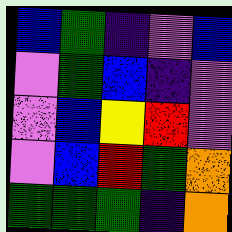[["blue", "green", "indigo", "violet", "blue"], ["violet", "green", "blue", "indigo", "violet"], ["violet", "blue", "yellow", "red", "violet"], ["violet", "blue", "red", "green", "orange"], ["green", "green", "green", "indigo", "orange"]]